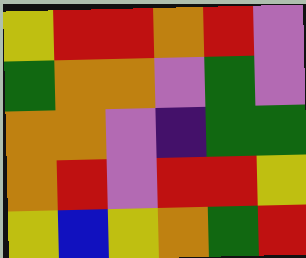[["yellow", "red", "red", "orange", "red", "violet"], ["green", "orange", "orange", "violet", "green", "violet"], ["orange", "orange", "violet", "indigo", "green", "green"], ["orange", "red", "violet", "red", "red", "yellow"], ["yellow", "blue", "yellow", "orange", "green", "red"]]